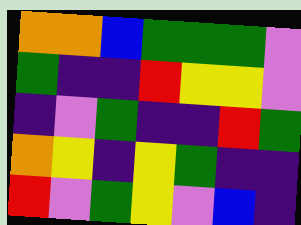[["orange", "orange", "blue", "green", "green", "green", "violet"], ["green", "indigo", "indigo", "red", "yellow", "yellow", "violet"], ["indigo", "violet", "green", "indigo", "indigo", "red", "green"], ["orange", "yellow", "indigo", "yellow", "green", "indigo", "indigo"], ["red", "violet", "green", "yellow", "violet", "blue", "indigo"]]